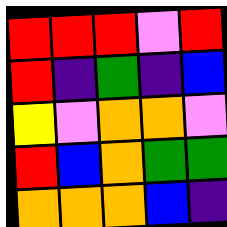[["red", "red", "red", "violet", "red"], ["red", "indigo", "green", "indigo", "blue"], ["yellow", "violet", "orange", "orange", "violet"], ["red", "blue", "orange", "green", "green"], ["orange", "orange", "orange", "blue", "indigo"]]